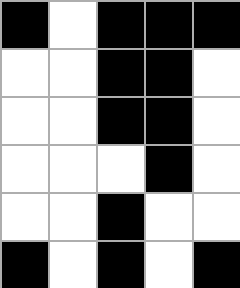[["black", "white", "black", "black", "black"], ["white", "white", "black", "black", "white"], ["white", "white", "black", "black", "white"], ["white", "white", "white", "black", "white"], ["white", "white", "black", "white", "white"], ["black", "white", "black", "white", "black"]]